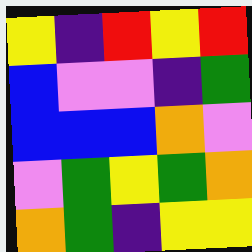[["yellow", "indigo", "red", "yellow", "red"], ["blue", "violet", "violet", "indigo", "green"], ["blue", "blue", "blue", "orange", "violet"], ["violet", "green", "yellow", "green", "orange"], ["orange", "green", "indigo", "yellow", "yellow"]]